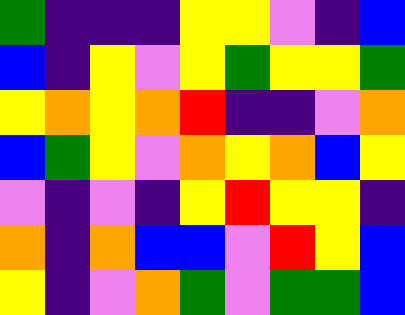[["green", "indigo", "indigo", "indigo", "yellow", "yellow", "violet", "indigo", "blue"], ["blue", "indigo", "yellow", "violet", "yellow", "green", "yellow", "yellow", "green"], ["yellow", "orange", "yellow", "orange", "red", "indigo", "indigo", "violet", "orange"], ["blue", "green", "yellow", "violet", "orange", "yellow", "orange", "blue", "yellow"], ["violet", "indigo", "violet", "indigo", "yellow", "red", "yellow", "yellow", "indigo"], ["orange", "indigo", "orange", "blue", "blue", "violet", "red", "yellow", "blue"], ["yellow", "indigo", "violet", "orange", "green", "violet", "green", "green", "blue"]]